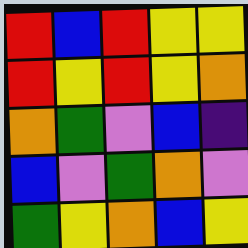[["red", "blue", "red", "yellow", "yellow"], ["red", "yellow", "red", "yellow", "orange"], ["orange", "green", "violet", "blue", "indigo"], ["blue", "violet", "green", "orange", "violet"], ["green", "yellow", "orange", "blue", "yellow"]]